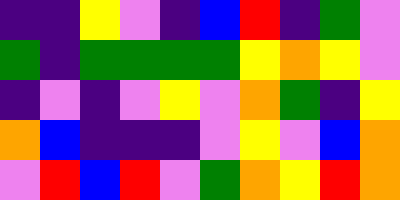[["indigo", "indigo", "yellow", "violet", "indigo", "blue", "red", "indigo", "green", "violet"], ["green", "indigo", "green", "green", "green", "green", "yellow", "orange", "yellow", "violet"], ["indigo", "violet", "indigo", "violet", "yellow", "violet", "orange", "green", "indigo", "yellow"], ["orange", "blue", "indigo", "indigo", "indigo", "violet", "yellow", "violet", "blue", "orange"], ["violet", "red", "blue", "red", "violet", "green", "orange", "yellow", "red", "orange"]]